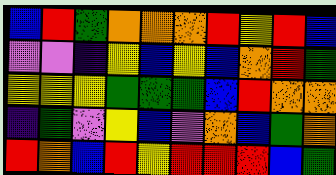[["blue", "red", "green", "orange", "orange", "orange", "red", "yellow", "red", "blue"], ["violet", "violet", "indigo", "yellow", "blue", "yellow", "blue", "orange", "red", "green"], ["yellow", "yellow", "yellow", "green", "green", "green", "blue", "red", "orange", "orange"], ["indigo", "green", "violet", "yellow", "blue", "violet", "orange", "blue", "green", "orange"], ["red", "orange", "blue", "red", "yellow", "red", "red", "red", "blue", "green"]]